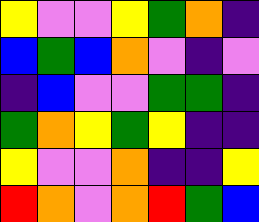[["yellow", "violet", "violet", "yellow", "green", "orange", "indigo"], ["blue", "green", "blue", "orange", "violet", "indigo", "violet"], ["indigo", "blue", "violet", "violet", "green", "green", "indigo"], ["green", "orange", "yellow", "green", "yellow", "indigo", "indigo"], ["yellow", "violet", "violet", "orange", "indigo", "indigo", "yellow"], ["red", "orange", "violet", "orange", "red", "green", "blue"]]